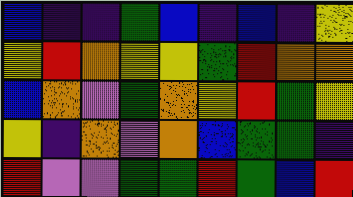[["blue", "indigo", "indigo", "green", "blue", "indigo", "blue", "indigo", "yellow"], ["yellow", "red", "orange", "yellow", "yellow", "green", "red", "orange", "orange"], ["blue", "orange", "violet", "green", "orange", "yellow", "red", "green", "yellow"], ["yellow", "indigo", "orange", "violet", "orange", "blue", "green", "green", "indigo"], ["red", "violet", "violet", "green", "green", "red", "green", "blue", "red"]]